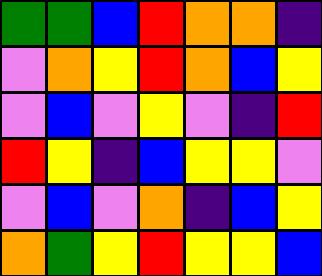[["green", "green", "blue", "red", "orange", "orange", "indigo"], ["violet", "orange", "yellow", "red", "orange", "blue", "yellow"], ["violet", "blue", "violet", "yellow", "violet", "indigo", "red"], ["red", "yellow", "indigo", "blue", "yellow", "yellow", "violet"], ["violet", "blue", "violet", "orange", "indigo", "blue", "yellow"], ["orange", "green", "yellow", "red", "yellow", "yellow", "blue"]]